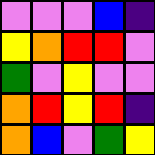[["violet", "violet", "violet", "blue", "indigo"], ["yellow", "orange", "red", "red", "violet"], ["green", "violet", "yellow", "violet", "violet"], ["orange", "red", "yellow", "red", "indigo"], ["orange", "blue", "violet", "green", "yellow"]]